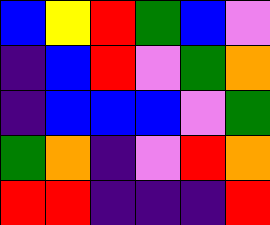[["blue", "yellow", "red", "green", "blue", "violet"], ["indigo", "blue", "red", "violet", "green", "orange"], ["indigo", "blue", "blue", "blue", "violet", "green"], ["green", "orange", "indigo", "violet", "red", "orange"], ["red", "red", "indigo", "indigo", "indigo", "red"]]